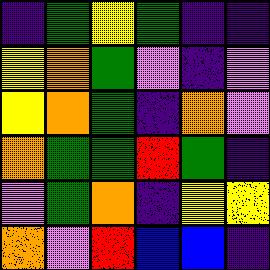[["indigo", "green", "yellow", "green", "indigo", "indigo"], ["yellow", "orange", "green", "violet", "indigo", "violet"], ["yellow", "orange", "green", "indigo", "orange", "violet"], ["orange", "green", "green", "red", "green", "indigo"], ["violet", "green", "orange", "indigo", "yellow", "yellow"], ["orange", "violet", "red", "blue", "blue", "indigo"]]